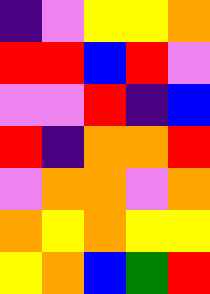[["indigo", "violet", "yellow", "yellow", "orange"], ["red", "red", "blue", "red", "violet"], ["violet", "violet", "red", "indigo", "blue"], ["red", "indigo", "orange", "orange", "red"], ["violet", "orange", "orange", "violet", "orange"], ["orange", "yellow", "orange", "yellow", "yellow"], ["yellow", "orange", "blue", "green", "red"]]